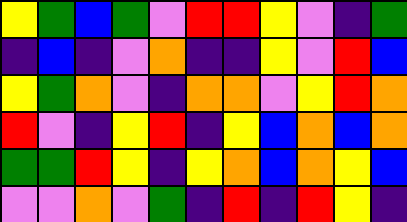[["yellow", "green", "blue", "green", "violet", "red", "red", "yellow", "violet", "indigo", "green"], ["indigo", "blue", "indigo", "violet", "orange", "indigo", "indigo", "yellow", "violet", "red", "blue"], ["yellow", "green", "orange", "violet", "indigo", "orange", "orange", "violet", "yellow", "red", "orange"], ["red", "violet", "indigo", "yellow", "red", "indigo", "yellow", "blue", "orange", "blue", "orange"], ["green", "green", "red", "yellow", "indigo", "yellow", "orange", "blue", "orange", "yellow", "blue"], ["violet", "violet", "orange", "violet", "green", "indigo", "red", "indigo", "red", "yellow", "indigo"]]